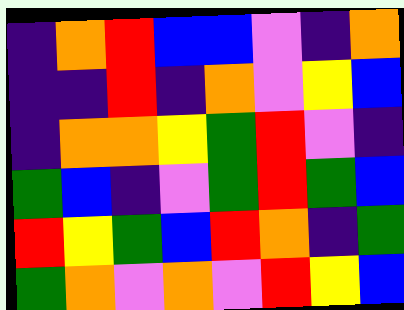[["indigo", "orange", "red", "blue", "blue", "violet", "indigo", "orange"], ["indigo", "indigo", "red", "indigo", "orange", "violet", "yellow", "blue"], ["indigo", "orange", "orange", "yellow", "green", "red", "violet", "indigo"], ["green", "blue", "indigo", "violet", "green", "red", "green", "blue"], ["red", "yellow", "green", "blue", "red", "orange", "indigo", "green"], ["green", "orange", "violet", "orange", "violet", "red", "yellow", "blue"]]